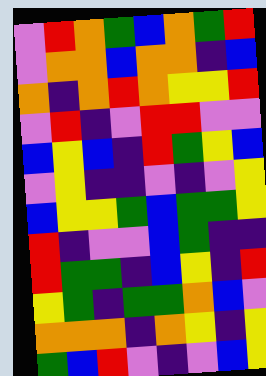[["violet", "red", "orange", "green", "blue", "orange", "green", "red"], ["violet", "orange", "orange", "blue", "orange", "orange", "indigo", "blue"], ["orange", "indigo", "orange", "red", "orange", "yellow", "yellow", "red"], ["violet", "red", "indigo", "violet", "red", "red", "violet", "violet"], ["blue", "yellow", "blue", "indigo", "red", "green", "yellow", "blue"], ["violet", "yellow", "indigo", "indigo", "violet", "indigo", "violet", "yellow"], ["blue", "yellow", "yellow", "green", "blue", "green", "green", "yellow"], ["red", "indigo", "violet", "violet", "blue", "green", "indigo", "indigo"], ["red", "green", "green", "indigo", "blue", "yellow", "indigo", "red"], ["yellow", "green", "indigo", "green", "green", "orange", "blue", "violet"], ["orange", "orange", "orange", "indigo", "orange", "yellow", "indigo", "yellow"], ["green", "blue", "red", "violet", "indigo", "violet", "blue", "yellow"]]